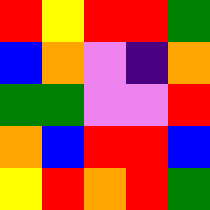[["red", "yellow", "red", "red", "green"], ["blue", "orange", "violet", "indigo", "orange"], ["green", "green", "violet", "violet", "red"], ["orange", "blue", "red", "red", "blue"], ["yellow", "red", "orange", "red", "green"]]